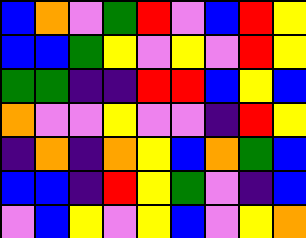[["blue", "orange", "violet", "green", "red", "violet", "blue", "red", "yellow"], ["blue", "blue", "green", "yellow", "violet", "yellow", "violet", "red", "yellow"], ["green", "green", "indigo", "indigo", "red", "red", "blue", "yellow", "blue"], ["orange", "violet", "violet", "yellow", "violet", "violet", "indigo", "red", "yellow"], ["indigo", "orange", "indigo", "orange", "yellow", "blue", "orange", "green", "blue"], ["blue", "blue", "indigo", "red", "yellow", "green", "violet", "indigo", "blue"], ["violet", "blue", "yellow", "violet", "yellow", "blue", "violet", "yellow", "orange"]]